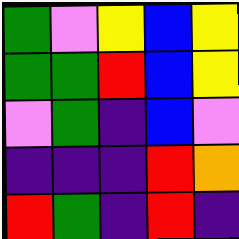[["green", "violet", "yellow", "blue", "yellow"], ["green", "green", "red", "blue", "yellow"], ["violet", "green", "indigo", "blue", "violet"], ["indigo", "indigo", "indigo", "red", "orange"], ["red", "green", "indigo", "red", "indigo"]]